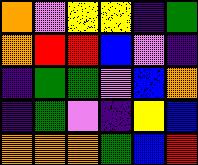[["orange", "violet", "yellow", "yellow", "indigo", "green"], ["orange", "red", "red", "blue", "violet", "indigo"], ["indigo", "green", "green", "violet", "blue", "orange"], ["indigo", "green", "violet", "indigo", "yellow", "blue"], ["orange", "orange", "orange", "green", "blue", "red"]]